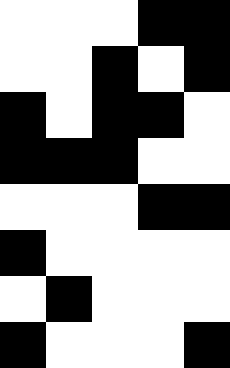[["white", "white", "white", "black", "black"], ["white", "white", "black", "white", "black"], ["black", "white", "black", "black", "white"], ["black", "black", "black", "white", "white"], ["white", "white", "white", "black", "black"], ["black", "white", "white", "white", "white"], ["white", "black", "white", "white", "white"], ["black", "white", "white", "white", "black"]]